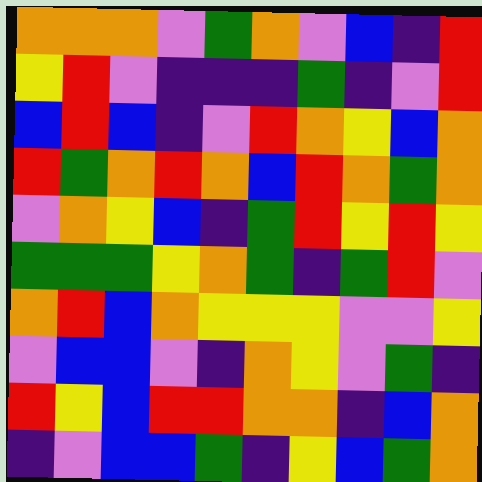[["orange", "orange", "orange", "violet", "green", "orange", "violet", "blue", "indigo", "red"], ["yellow", "red", "violet", "indigo", "indigo", "indigo", "green", "indigo", "violet", "red"], ["blue", "red", "blue", "indigo", "violet", "red", "orange", "yellow", "blue", "orange"], ["red", "green", "orange", "red", "orange", "blue", "red", "orange", "green", "orange"], ["violet", "orange", "yellow", "blue", "indigo", "green", "red", "yellow", "red", "yellow"], ["green", "green", "green", "yellow", "orange", "green", "indigo", "green", "red", "violet"], ["orange", "red", "blue", "orange", "yellow", "yellow", "yellow", "violet", "violet", "yellow"], ["violet", "blue", "blue", "violet", "indigo", "orange", "yellow", "violet", "green", "indigo"], ["red", "yellow", "blue", "red", "red", "orange", "orange", "indigo", "blue", "orange"], ["indigo", "violet", "blue", "blue", "green", "indigo", "yellow", "blue", "green", "orange"]]